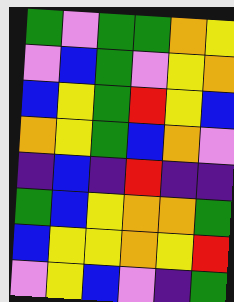[["green", "violet", "green", "green", "orange", "yellow"], ["violet", "blue", "green", "violet", "yellow", "orange"], ["blue", "yellow", "green", "red", "yellow", "blue"], ["orange", "yellow", "green", "blue", "orange", "violet"], ["indigo", "blue", "indigo", "red", "indigo", "indigo"], ["green", "blue", "yellow", "orange", "orange", "green"], ["blue", "yellow", "yellow", "orange", "yellow", "red"], ["violet", "yellow", "blue", "violet", "indigo", "green"]]